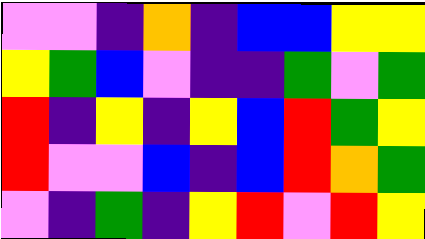[["violet", "violet", "indigo", "orange", "indigo", "blue", "blue", "yellow", "yellow"], ["yellow", "green", "blue", "violet", "indigo", "indigo", "green", "violet", "green"], ["red", "indigo", "yellow", "indigo", "yellow", "blue", "red", "green", "yellow"], ["red", "violet", "violet", "blue", "indigo", "blue", "red", "orange", "green"], ["violet", "indigo", "green", "indigo", "yellow", "red", "violet", "red", "yellow"]]